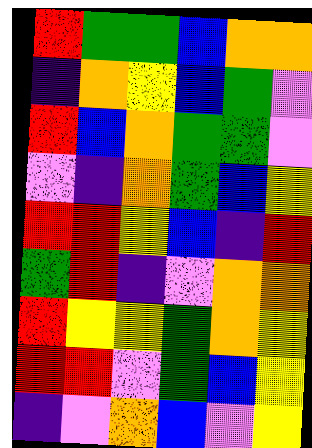[["red", "green", "green", "blue", "orange", "orange"], ["indigo", "orange", "yellow", "blue", "green", "violet"], ["red", "blue", "orange", "green", "green", "violet"], ["violet", "indigo", "orange", "green", "blue", "yellow"], ["red", "red", "yellow", "blue", "indigo", "red"], ["green", "red", "indigo", "violet", "orange", "orange"], ["red", "yellow", "yellow", "green", "orange", "yellow"], ["red", "red", "violet", "green", "blue", "yellow"], ["indigo", "violet", "orange", "blue", "violet", "yellow"]]